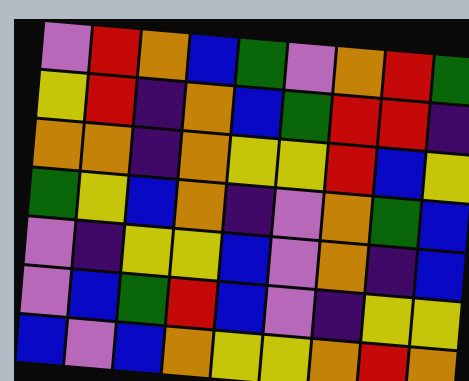[["violet", "red", "orange", "blue", "green", "violet", "orange", "red", "green"], ["yellow", "red", "indigo", "orange", "blue", "green", "red", "red", "indigo"], ["orange", "orange", "indigo", "orange", "yellow", "yellow", "red", "blue", "yellow"], ["green", "yellow", "blue", "orange", "indigo", "violet", "orange", "green", "blue"], ["violet", "indigo", "yellow", "yellow", "blue", "violet", "orange", "indigo", "blue"], ["violet", "blue", "green", "red", "blue", "violet", "indigo", "yellow", "yellow"], ["blue", "violet", "blue", "orange", "yellow", "yellow", "orange", "red", "orange"]]